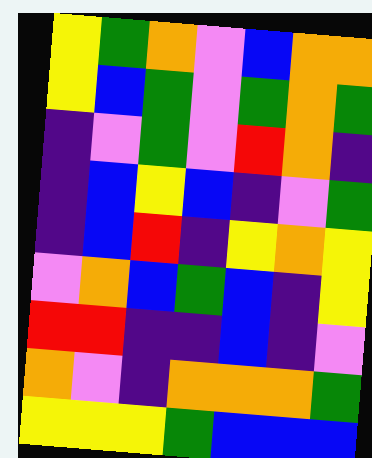[["yellow", "green", "orange", "violet", "blue", "orange", "orange"], ["yellow", "blue", "green", "violet", "green", "orange", "green"], ["indigo", "violet", "green", "violet", "red", "orange", "indigo"], ["indigo", "blue", "yellow", "blue", "indigo", "violet", "green"], ["indigo", "blue", "red", "indigo", "yellow", "orange", "yellow"], ["violet", "orange", "blue", "green", "blue", "indigo", "yellow"], ["red", "red", "indigo", "indigo", "blue", "indigo", "violet"], ["orange", "violet", "indigo", "orange", "orange", "orange", "green"], ["yellow", "yellow", "yellow", "green", "blue", "blue", "blue"]]